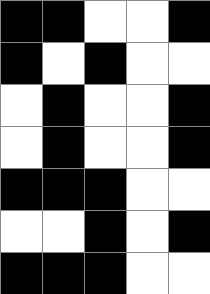[["black", "black", "white", "white", "black"], ["black", "white", "black", "white", "white"], ["white", "black", "white", "white", "black"], ["white", "black", "white", "white", "black"], ["black", "black", "black", "white", "white"], ["white", "white", "black", "white", "black"], ["black", "black", "black", "white", "white"]]